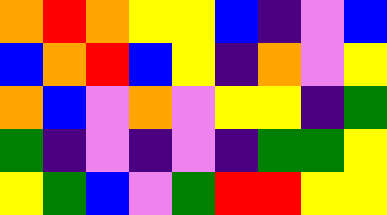[["orange", "red", "orange", "yellow", "yellow", "blue", "indigo", "violet", "blue"], ["blue", "orange", "red", "blue", "yellow", "indigo", "orange", "violet", "yellow"], ["orange", "blue", "violet", "orange", "violet", "yellow", "yellow", "indigo", "green"], ["green", "indigo", "violet", "indigo", "violet", "indigo", "green", "green", "yellow"], ["yellow", "green", "blue", "violet", "green", "red", "red", "yellow", "yellow"]]